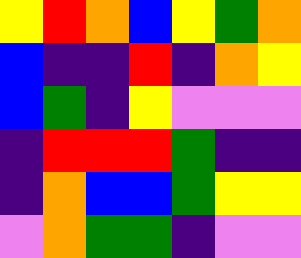[["yellow", "red", "orange", "blue", "yellow", "green", "orange"], ["blue", "indigo", "indigo", "red", "indigo", "orange", "yellow"], ["blue", "green", "indigo", "yellow", "violet", "violet", "violet"], ["indigo", "red", "red", "red", "green", "indigo", "indigo"], ["indigo", "orange", "blue", "blue", "green", "yellow", "yellow"], ["violet", "orange", "green", "green", "indigo", "violet", "violet"]]